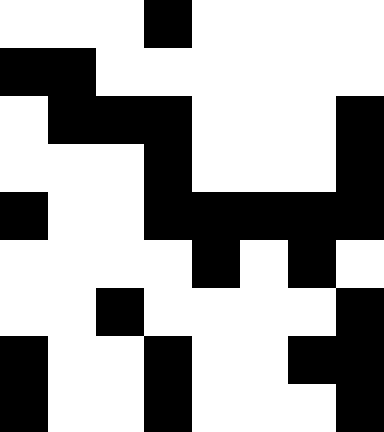[["white", "white", "white", "black", "white", "white", "white", "white"], ["black", "black", "white", "white", "white", "white", "white", "white"], ["white", "black", "black", "black", "white", "white", "white", "black"], ["white", "white", "white", "black", "white", "white", "white", "black"], ["black", "white", "white", "black", "black", "black", "black", "black"], ["white", "white", "white", "white", "black", "white", "black", "white"], ["white", "white", "black", "white", "white", "white", "white", "black"], ["black", "white", "white", "black", "white", "white", "black", "black"], ["black", "white", "white", "black", "white", "white", "white", "black"]]